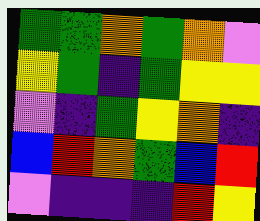[["green", "green", "orange", "green", "orange", "violet"], ["yellow", "green", "indigo", "green", "yellow", "yellow"], ["violet", "indigo", "green", "yellow", "orange", "indigo"], ["blue", "red", "orange", "green", "blue", "red"], ["violet", "indigo", "indigo", "indigo", "red", "yellow"]]